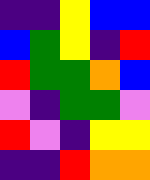[["indigo", "indigo", "yellow", "blue", "blue"], ["blue", "green", "yellow", "indigo", "red"], ["red", "green", "green", "orange", "blue"], ["violet", "indigo", "green", "green", "violet"], ["red", "violet", "indigo", "yellow", "yellow"], ["indigo", "indigo", "red", "orange", "orange"]]